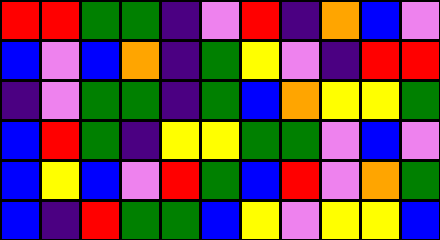[["red", "red", "green", "green", "indigo", "violet", "red", "indigo", "orange", "blue", "violet"], ["blue", "violet", "blue", "orange", "indigo", "green", "yellow", "violet", "indigo", "red", "red"], ["indigo", "violet", "green", "green", "indigo", "green", "blue", "orange", "yellow", "yellow", "green"], ["blue", "red", "green", "indigo", "yellow", "yellow", "green", "green", "violet", "blue", "violet"], ["blue", "yellow", "blue", "violet", "red", "green", "blue", "red", "violet", "orange", "green"], ["blue", "indigo", "red", "green", "green", "blue", "yellow", "violet", "yellow", "yellow", "blue"]]